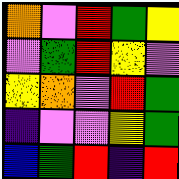[["orange", "violet", "red", "green", "yellow"], ["violet", "green", "red", "yellow", "violet"], ["yellow", "orange", "violet", "red", "green"], ["indigo", "violet", "violet", "yellow", "green"], ["blue", "green", "red", "indigo", "red"]]